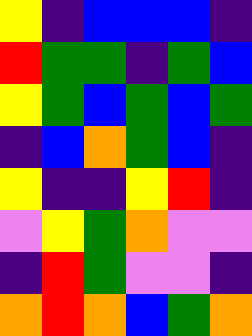[["yellow", "indigo", "blue", "blue", "blue", "indigo"], ["red", "green", "green", "indigo", "green", "blue"], ["yellow", "green", "blue", "green", "blue", "green"], ["indigo", "blue", "orange", "green", "blue", "indigo"], ["yellow", "indigo", "indigo", "yellow", "red", "indigo"], ["violet", "yellow", "green", "orange", "violet", "violet"], ["indigo", "red", "green", "violet", "violet", "indigo"], ["orange", "red", "orange", "blue", "green", "orange"]]